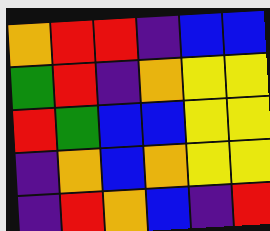[["orange", "red", "red", "indigo", "blue", "blue"], ["green", "red", "indigo", "orange", "yellow", "yellow"], ["red", "green", "blue", "blue", "yellow", "yellow"], ["indigo", "orange", "blue", "orange", "yellow", "yellow"], ["indigo", "red", "orange", "blue", "indigo", "red"]]